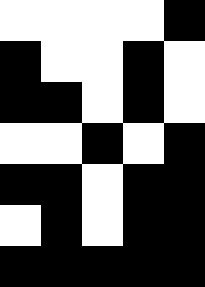[["white", "white", "white", "white", "black"], ["black", "white", "white", "black", "white"], ["black", "black", "white", "black", "white"], ["white", "white", "black", "white", "black"], ["black", "black", "white", "black", "black"], ["white", "black", "white", "black", "black"], ["black", "black", "black", "black", "black"]]